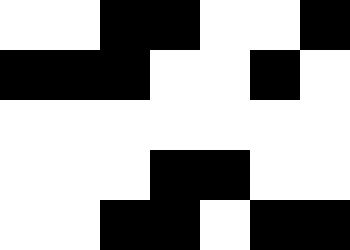[["white", "white", "black", "black", "white", "white", "black"], ["black", "black", "black", "white", "white", "black", "white"], ["white", "white", "white", "white", "white", "white", "white"], ["white", "white", "white", "black", "black", "white", "white"], ["white", "white", "black", "black", "white", "black", "black"]]